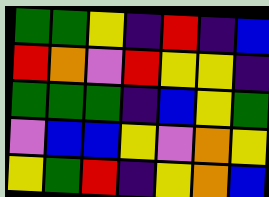[["green", "green", "yellow", "indigo", "red", "indigo", "blue"], ["red", "orange", "violet", "red", "yellow", "yellow", "indigo"], ["green", "green", "green", "indigo", "blue", "yellow", "green"], ["violet", "blue", "blue", "yellow", "violet", "orange", "yellow"], ["yellow", "green", "red", "indigo", "yellow", "orange", "blue"]]